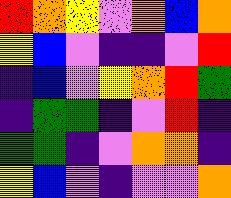[["red", "orange", "yellow", "violet", "orange", "blue", "orange"], ["yellow", "blue", "violet", "indigo", "indigo", "violet", "red"], ["indigo", "blue", "violet", "yellow", "orange", "red", "green"], ["indigo", "green", "green", "indigo", "violet", "red", "indigo"], ["green", "green", "indigo", "violet", "orange", "orange", "indigo"], ["yellow", "blue", "violet", "indigo", "violet", "violet", "orange"]]